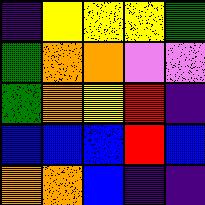[["indigo", "yellow", "yellow", "yellow", "green"], ["green", "orange", "orange", "violet", "violet"], ["green", "orange", "yellow", "red", "indigo"], ["blue", "blue", "blue", "red", "blue"], ["orange", "orange", "blue", "indigo", "indigo"]]